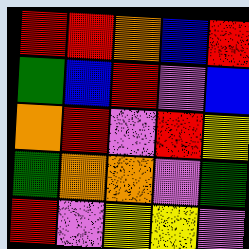[["red", "red", "orange", "blue", "red"], ["green", "blue", "red", "violet", "blue"], ["orange", "red", "violet", "red", "yellow"], ["green", "orange", "orange", "violet", "green"], ["red", "violet", "yellow", "yellow", "violet"]]